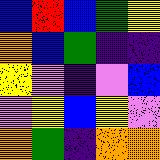[["blue", "red", "blue", "green", "yellow"], ["orange", "blue", "green", "indigo", "indigo"], ["yellow", "violet", "indigo", "violet", "blue"], ["violet", "yellow", "blue", "yellow", "violet"], ["orange", "green", "indigo", "orange", "orange"]]